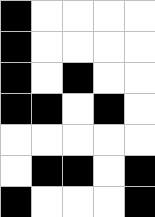[["black", "white", "white", "white", "white"], ["black", "white", "white", "white", "white"], ["black", "white", "black", "white", "white"], ["black", "black", "white", "black", "white"], ["white", "white", "white", "white", "white"], ["white", "black", "black", "white", "black"], ["black", "white", "white", "white", "black"]]